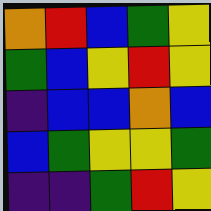[["orange", "red", "blue", "green", "yellow"], ["green", "blue", "yellow", "red", "yellow"], ["indigo", "blue", "blue", "orange", "blue"], ["blue", "green", "yellow", "yellow", "green"], ["indigo", "indigo", "green", "red", "yellow"]]